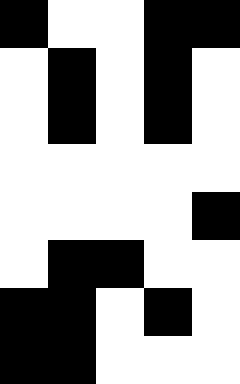[["black", "white", "white", "black", "black"], ["white", "black", "white", "black", "white"], ["white", "black", "white", "black", "white"], ["white", "white", "white", "white", "white"], ["white", "white", "white", "white", "black"], ["white", "black", "black", "white", "white"], ["black", "black", "white", "black", "white"], ["black", "black", "white", "white", "white"]]